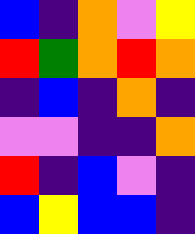[["blue", "indigo", "orange", "violet", "yellow"], ["red", "green", "orange", "red", "orange"], ["indigo", "blue", "indigo", "orange", "indigo"], ["violet", "violet", "indigo", "indigo", "orange"], ["red", "indigo", "blue", "violet", "indigo"], ["blue", "yellow", "blue", "blue", "indigo"]]